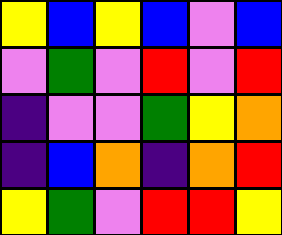[["yellow", "blue", "yellow", "blue", "violet", "blue"], ["violet", "green", "violet", "red", "violet", "red"], ["indigo", "violet", "violet", "green", "yellow", "orange"], ["indigo", "blue", "orange", "indigo", "orange", "red"], ["yellow", "green", "violet", "red", "red", "yellow"]]